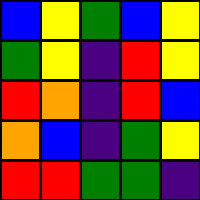[["blue", "yellow", "green", "blue", "yellow"], ["green", "yellow", "indigo", "red", "yellow"], ["red", "orange", "indigo", "red", "blue"], ["orange", "blue", "indigo", "green", "yellow"], ["red", "red", "green", "green", "indigo"]]